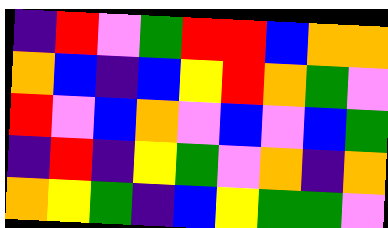[["indigo", "red", "violet", "green", "red", "red", "blue", "orange", "orange"], ["orange", "blue", "indigo", "blue", "yellow", "red", "orange", "green", "violet"], ["red", "violet", "blue", "orange", "violet", "blue", "violet", "blue", "green"], ["indigo", "red", "indigo", "yellow", "green", "violet", "orange", "indigo", "orange"], ["orange", "yellow", "green", "indigo", "blue", "yellow", "green", "green", "violet"]]